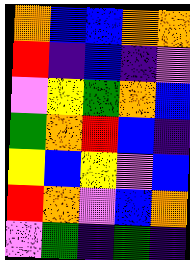[["orange", "blue", "blue", "orange", "orange"], ["red", "indigo", "blue", "indigo", "violet"], ["violet", "yellow", "green", "orange", "blue"], ["green", "orange", "red", "blue", "indigo"], ["yellow", "blue", "yellow", "violet", "blue"], ["red", "orange", "violet", "blue", "orange"], ["violet", "green", "indigo", "green", "indigo"]]